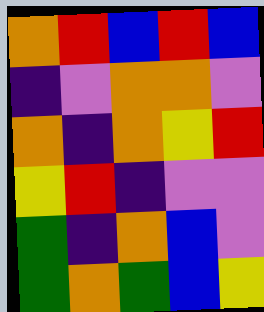[["orange", "red", "blue", "red", "blue"], ["indigo", "violet", "orange", "orange", "violet"], ["orange", "indigo", "orange", "yellow", "red"], ["yellow", "red", "indigo", "violet", "violet"], ["green", "indigo", "orange", "blue", "violet"], ["green", "orange", "green", "blue", "yellow"]]